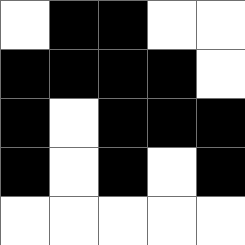[["white", "black", "black", "white", "white"], ["black", "black", "black", "black", "white"], ["black", "white", "black", "black", "black"], ["black", "white", "black", "white", "black"], ["white", "white", "white", "white", "white"]]